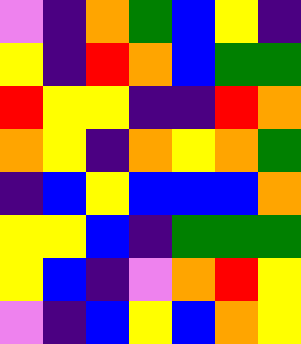[["violet", "indigo", "orange", "green", "blue", "yellow", "indigo"], ["yellow", "indigo", "red", "orange", "blue", "green", "green"], ["red", "yellow", "yellow", "indigo", "indigo", "red", "orange"], ["orange", "yellow", "indigo", "orange", "yellow", "orange", "green"], ["indigo", "blue", "yellow", "blue", "blue", "blue", "orange"], ["yellow", "yellow", "blue", "indigo", "green", "green", "green"], ["yellow", "blue", "indigo", "violet", "orange", "red", "yellow"], ["violet", "indigo", "blue", "yellow", "blue", "orange", "yellow"]]